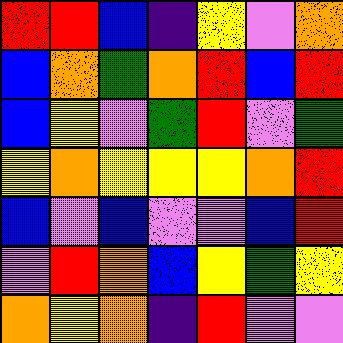[["red", "red", "blue", "indigo", "yellow", "violet", "orange"], ["blue", "orange", "green", "orange", "red", "blue", "red"], ["blue", "yellow", "violet", "green", "red", "violet", "green"], ["yellow", "orange", "yellow", "yellow", "yellow", "orange", "red"], ["blue", "violet", "blue", "violet", "violet", "blue", "red"], ["violet", "red", "orange", "blue", "yellow", "green", "yellow"], ["orange", "yellow", "orange", "indigo", "red", "violet", "violet"]]